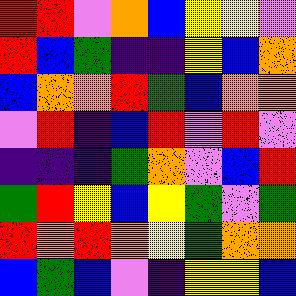[["red", "red", "violet", "orange", "blue", "yellow", "yellow", "violet"], ["red", "blue", "green", "indigo", "indigo", "yellow", "blue", "orange"], ["blue", "orange", "orange", "red", "green", "blue", "orange", "orange"], ["violet", "red", "indigo", "blue", "red", "violet", "red", "violet"], ["indigo", "indigo", "indigo", "green", "orange", "violet", "blue", "red"], ["green", "red", "yellow", "blue", "yellow", "green", "violet", "green"], ["red", "orange", "red", "orange", "yellow", "green", "orange", "orange"], ["blue", "green", "blue", "violet", "indigo", "yellow", "yellow", "blue"]]